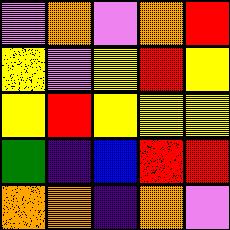[["violet", "orange", "violet", "orange", "red"], ["yellow", "violet", "yellow", "red", "yellow"], ["yellow", "red", "yellow", "yellow", "yellow"], ["green", "indigo", "blue", "red", "red"], ["orange", "orange", "indigo", "orange", "violet"]]